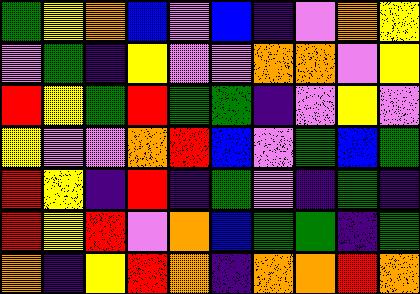[["green", "yellow", "orange", "blue", "violet", "blue", "indigo", "violet", "orange", "yellow"], ["violet", "green", "indigo", "yellow", "violet", "violet", "orange", "orange", "violet", "yellow"], ["red", "yellow", "green", "red", "green", "green", "indigo", "violet", "yellow", "violet"], ["yellow", "violet", "violet", "orange", "red", "blue", "violet", "green", "blue", "green"], ["red", "yellow", "indigo", "red", "indigo", "green", "violet", "indigo", "green", "indigo"], ["red", "yellow", "red", "violet", "orange", "blue", "green", "green", "indigo", "green"], ["orange", "indigo", "yellow", "red", "orange", "indigo", "orange", "orange", "red", "orange"]]